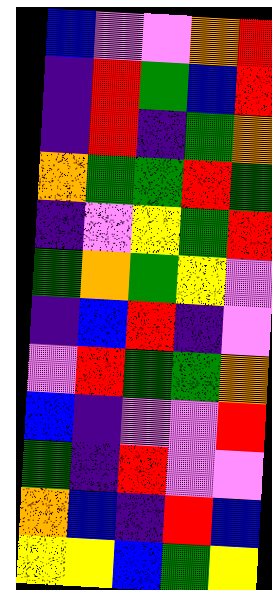[["blue", "violet", "violet", "orange", "red"], ["indigo", "red", "green", "blue", "red"], ["indigo", "red", "indigo", "green", "orange"], ["orange", "green", "green", "red", "green"], ["indigo", "violet", "yellow", "green", "red"], ["green", "orange", "green", "yellow", "violet"], ["indigo", "blue", "red", "indigo", "violet"], ["violet", "red", "green", "green", "orange"], ["blue", "indigo", "violet", "violet", "red"], ["green", "indigo", "red", "violet", "violet"], ["orange", "blue", "indigo", "red", "blue"], ["yellow", "yellow", "blue", "green", "yellow"]]